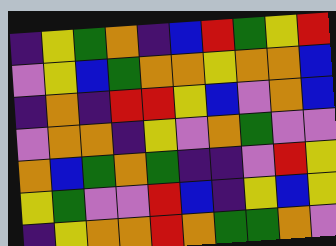[["indigo", "yellow", "green", "orange", "indigo", "blue", "red", "green", "yellow", "red"], ["violet", "yellow", "blue", "green", "orange", "orange", "yellow", "orange", "orange", "blue"], ["indigo", "orange", "indigo", "red", "red", "yellow", "blue", "violet", "orange", "blue"], ["violet", "orange", "orange", "indigo", "yellow", "violet", "orange", "green", "violet", "violet"], ["orange", "blue", "green", "orange", "green", "indigo", "indigo", "violet", "red", "yellow"], ["yellow", "green", "violet", "violet", "red", "blue", "indigo", "yellow", "blue", "yellow"], ["indigo", "yellow", "orange", "orange", "red", "orange", "green", "green", "orange", "violet"]]